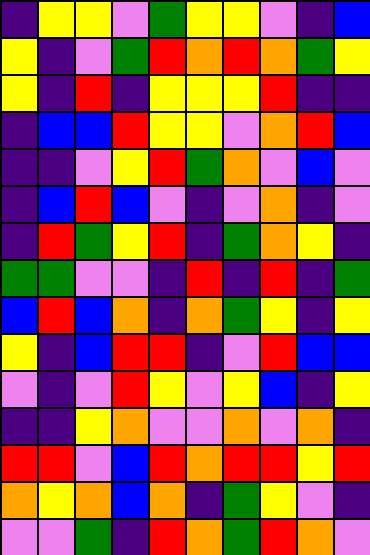[["indigo", "yellow", "yellow", "violet", "green", "yellow", "yellow", "violet", "indigo", "blue"], ["yellow", "indigo", "violet", "green", "red", "orange", "red", "orange", "green", "yellow"], ["yellow", "indigo", "red", "indigo", "yellow", "yellow", "yellow", "red", "indigo", "indigo"], ["indigo", "blue", "blue", "red", "yellow", "yellow", "violet", "orange", "red", "blue"], ["indigo", "indigo", "violet", "yellow", "red", "green", "orange", "violet", "blue", "violet"], ["indigo", "blue", "red", "blue", "violet", "indigo", "violet", "orange", "indigo", "violet"], ["indigo", "red", "green", "yellow", "red", "indigo", "green", "orange", "yellow", "indigo"], ["green", "green", "violet", "violet", "indigo", "red", "indigo", "red", "indigo", "green"], ["blue", "red", "blue", "orange", "indigo", "orange", "green", "yellow", "indigo", "yellow"], ["yellow", "indigo", "blue", "red", "red", "indigo", "violet", "red", "blue", "blue"], ["violet", "indigo", "violet", "red", "yellow", "violet", "yellow", "blue", "indigo", "yellow"], ["indigo", "indigo", "yellow", "orange", "violet", "violet", "orange", "violet", "orange", "indigo"], ["red", "red", "violet", "blue", "red", "orange", "red", "red", "yellow", "red"], ["orange", "yellow", "orange", "blue", "orange", "indigo", "green", "yellow", "violet", "indigo"], ["violet", "violet", "green", "indigo", "red", "orange", "green", "red", "orange", "violet"]]